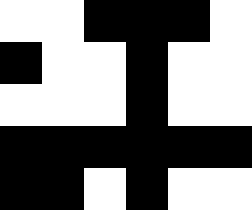[["white", "white", "black", "black", "black", "white"], ["black", "white", "white", "black", "white", "white"], ["white", "white", "white", "black", "white", "white"], ["black", "black", "black", "black", "black", "black"], ["black", "black", "white", "black", "white", "white"]]